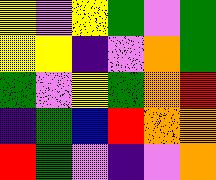[["yellow", "violet", "yellow", "green", "violet", "green"], ["yellow", "yellow", "indigo", "violet", "orange", "green"], ["green", "violet", "yellow", "green", "orange", "red"], ["indigo", "green", "blue", "red", "orange", "orange"], ["red", "green", "violet", "indigo", "violet", "orange"]]